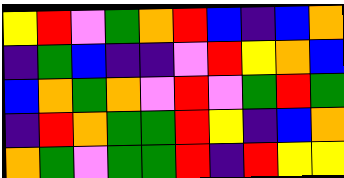[["yellow", "red", "violet", "green", "orange", "red", "blue", "indigo", "blue", "orange"], ["indigo", "green", "blue", "indigo", "indigo", "violet", "red", "yellow", "orange", "blue"], ["blue", "orange", "green", "orange", "violet", "red", "violet", "green", "red", "green"], ["indigo", "red", "orange", "green", "green", "red", "yellow", "indigo", "blue", "orange"], ["orange", "green", "violet", "green", "green", "red", "indigo", "red", "yellow", "yellow"]]